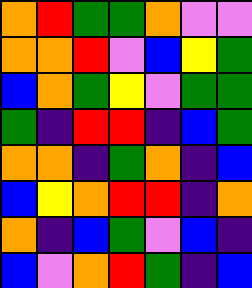[["orange", "red", "green", "green", "orange", "violet", "violet"], ["orange", "orange", "red", "violet", "blue", "yellow", "green"], ["blue", "orange", "green", "yellow", "violet", "green", "green"], ["green", "indigo", "red", "red", "indigo", "blue", "green"], ["orange", "orange", "indigo", "green", "orange", "indigo", "blue"], ["blue", "yellow", "orange", "red", "red", "indigo", "orange"], ["orange", "indigo", "blue", "green", "violet", "blue", "indigo"], ["blue", "violet", "orange", "red", "green", "indigo", "blue"]]